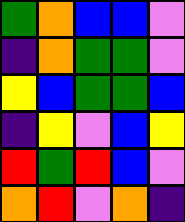[["green", "orange", "blue", "blue", "violet"], ["indigo", "orange", "green", "green", "violet"], ["yellow", "blue", "green", "green", "blue"], ["indigo", "yellow", "violet", "blue", "yellow"], ["red", "green", "red", "blue", "violet"], ["orange", "red", "violet", "orange", "indigo"]]